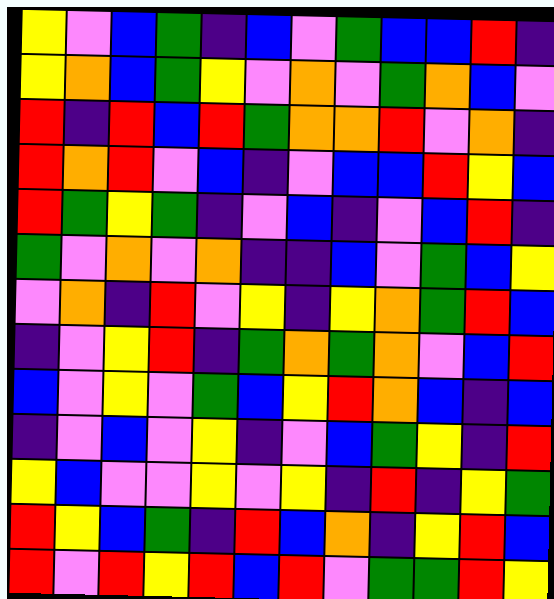[["yellow", "violet", "blue", "green", "indigo", "blue", "violet", "green", "blue", "blue", "red", "indigo"], ["yellow", "orange", "blue", "green", "yellow", "violet", "orange", "violet", "green", "orange", "blue", "violet"], ["red", "indigo", "red", "blue", "red", "green", "orange", "orange", "red", "violet", "orange", "indigo"], ["red", "orange", "red", "violet", "blue", "indigo", "violet", "blue", "blue", "red", "yellow", "blue"], ["red", "green", "yellow", "green", "indigo", "violet", "blue", "indigo", "violet", "blue", "red", "indigo"], ["green", "violet", "orange", "violet", "orange", "indigo", "indigo", "blue", "violet", "green", "blue", "yellow"], ["violet", "orange", "indigo", "red", "violet", "yellow", "indigo", "yellow", "orange", "green", "red", "blue"], ["indigo", "violet", "yellow", "red", "indigo", "green", "orange", "green", "orange", "violet", "blue", "red"], ["blue", "violet", "yellow", "violet", "green", "blue", "yellow", "red", "orange", "blue", "indigo", "blue"], ["indigo", "violet", "blue", "violet", "yellow", "indigo", "violet", "blue", "green", "yellow", "indigo", "red"], ["yellow", "blue", "violet", "violet", "yellow", "violet", "yellow", "indigo", "red", "indigo", "yellow", "green"], ["red", "yellow", "blue", "green", "indigo", "red", "blue", "orange", "indigo", "yellow", "red", "blue"], ["red", "violet", "red", "yellow", "red", "blue", "red", "violet", "green", "green", "red", "yellow"]]